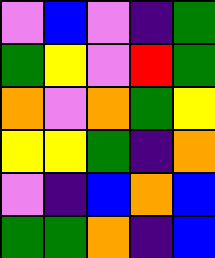[["violet", "blue", "violet", "indigo", "green"], ["green", "yellow", "violet", "red", "green"], ["orange", "violet", "orange", "green", "yellow"], ["yellow", "yellow", "green", "indigo", "orange"], ["violet", "indigo", "blue", "orange", "blue"], ["green", "green", "orange", "indigo", "blue"]]